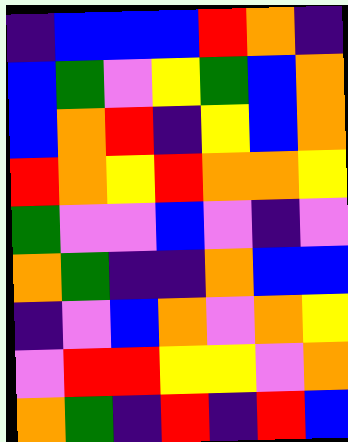[["indigo", "blue", "blue", "blue", "red", "orange", "indigo"], ["blue", "green", "violet", "yellow", "green", "blue", "orange"], ["blue", "orange", "red", "indigo", "yellow", "blue", "orange"], ["red", "orange", "yellow", "red", "orange", "orange", "yellow"], ["green", "violet", "violet", "blue", "violet", "indigo", "violet"], ["orange", "green", "indigo", "indigo", "orange", "blue", "blue"], ["indigo", "violet", "blue", "orange", "violet", "orange", "yellow"], ["violet", "red", "red", "yellow", "yellow", "violet", "orange"], ["orange", "green", "indigo", "red", "indigo", "red", "blue"]]